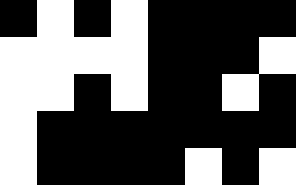[["black", "white", "black", "white", "black", "black", "black", "black"], ["white", "white", "white", "white", "black", "black", "black", "white"], ["white", "white", "black", "white", "black", "black", "white", "black"], ["white", "black", "black", "black", "black", "black", "black", "black"], ["white", "black", "black", "black", "black", "white", "black", "white"]]